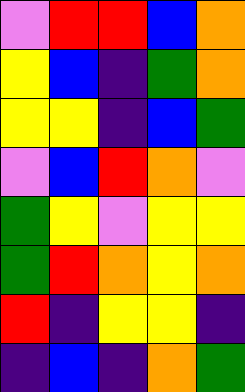[["violet", "red", "red", "blue", "orange"], ["yellow", "blue", "indigo", "green", "orange"], ["yellow", "yellow", "indigo", "blue", "green"], ["violet", "blue", "red", "orange", "violet"], ["green", "yellow", "violet", "yellow", "yellow"], ["green", "red", "orange", "yellow", "orange"], ["red", "indigo", "yellow", "yellow", "indigo"], ["indigo", "blue", "indigo", "orange", "green"]]